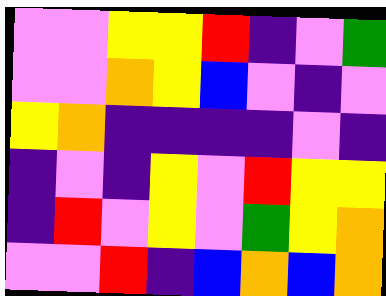[["violet", "violet", "yellow", "yellow", "red", "indigo", "violet", "green"], ["violet", "violet", "orange", "yellow", "blue", "violet", "indigo", "violet"], ["yellow", "orange", "indigo", "indigo", "indigo", "indigo", "violet", "indigo"], ["indigo", "violet", "indigo", "yellow", "violet", "red", "yellow", "yellow"], ["indigo", "red", "violet", "yellow", "violet", "green", "yellow", "orange"], ["violet", "violet", "red", "indigo", "blue", "orange", "blue", "orange"]]